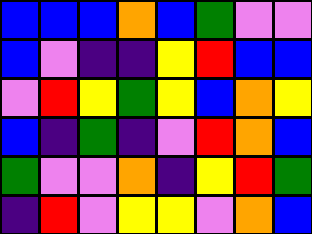[["blue", "blue", "blue", "orange", "blue", "green", "violet", "violet"], ["blue", "violet", "indigo", "indigo", "yellow", "red", "blue", "blue"], ["violet", "red", "yellow", "green", "yellow", "blue", "orange", "yellow"], ["blue", "indigo", "green", "indigo", "violet", "red", "orange", "blue"], ["green", "violet", "violet", "orange", "indigo", "yellow", "red", "green"], ["indigo", "red", "violet", "yellow", "yellow", "violet", "orange", "blue"]]